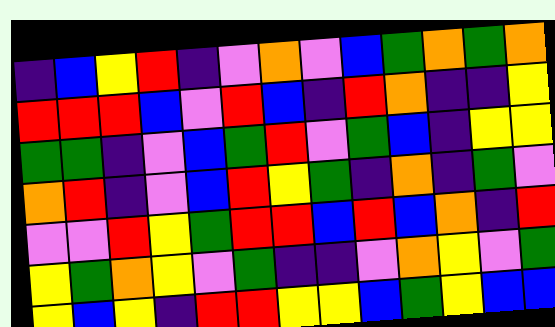[["indigo", "blue", "yellow", "red", "indigo", "violet", "orange", "violet", "blue", "green", "orange", "green", "orange"], ["red", "red", "red", "blue", "violet", "red", "blue", "indigo", "red", "orange", "indigo", "indigo", "yellow"], ["green", "green", "indigo", "violet", "blue", "green", "red", "violet", "green", "blue", "indigo", "yellow", "yellow"], ["orange", "red", "indigo", "violet", "blue", "red", "yellow", "green", "indigo", "orange", "indigo", "green", "violet"], ["violet", "violet", "red", "yellow", "green", "red", "red", "blue", "red", "blue", "orange", "indigo", "red"], ["yellow", "green", "orange", "yellow", "violet", "green", "indigo", "indigo", "violet", "orange", "yellow", "violet", "green"], ["yellow", "blue", "yellow", "indigo", "red", "red", "yellow", "yellow", "blue", "green", "yellow", "blue", "blue"]]